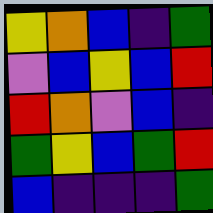[["yellow", "orange", "blue", "indigo", "green"], ["violet", "blue", "yellow", "blue", "red"], ["red", "orange", "violet", "blue", "indigo"], ["green", "yellow", "blue", "green", "red"], ["blue", "indigo", "indigo", "indigo", "green"]]